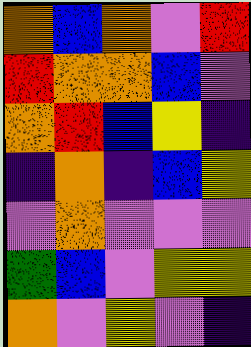[["orange", "blue", "orange", "violet", "red"], ["red", "orange", "orange", "blue", "violet"], ["orange", "red", "blue", "yellow", "indigo"], ["indigo", "orange", "indigo", "blue", "yellow"], ["violet", "orange", "violet", "violet", "violet"], ["green", "blue", "violet", "yellow", "yellow"], ["orange", "violet", "yellow", "violet", "indigo"]]